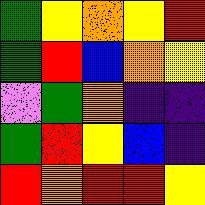[["green", "yellow", "orange", "yellow", "red"], ["green", "red", "blue", "orange", "yellow"], ["violet", "green", "orange", "indigo", "indigo"], ["green", "red", "yellow", "blue", "indigo"], ["red", "orange", "red", "red", "yellow"]]